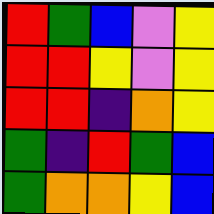[["red", "green", "blue", "violet", "yellow"], ["red", "red", "yellow", "violet", "yellow"], ["red", "red", "indigo", "orange", "yellow"], ["green", "indigo", "red", "green", "blue"], ["green", "orange", "orange", "yellow", "blue"]]